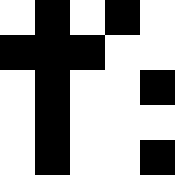[["white", "black", "white", "black", "white"], ["black", "black", "black", "white", "white"], ["white", "black", "white", "white", "black"], ["white", "black", "white", "white", "white"], ["white", "black", "white", "white", "black"]]